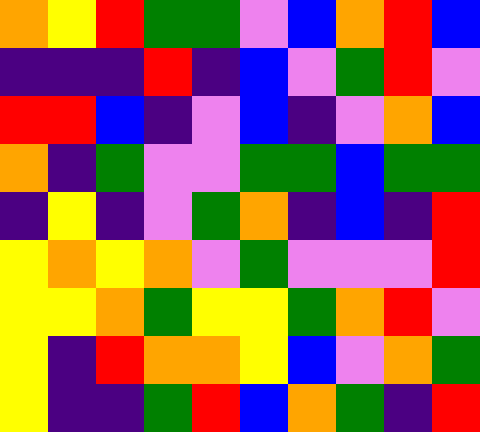[["orange", "yellow", "red", "green", "green", "violet", "blue", "orange", "red", "blue"], ["indigo", "indigo", "indigo", "red", "indigo", "blue", "violet", "green", "red", "violet"], ["red", "red", "blue", "indigo", "violet", "blue", "indigo", "violet", "orange", "blue"], ["orange", "indigo", "green", "violet", "violet", "green", "green", "blue", "green", "green"], ["indigo", "yellow", "indigo", "violet", "green", "orange", "indigo", "blue", "indigo", "red"], ["yellow", "orange", "yellow", "orange", "violet", "green", "violet", "violet", "violet", "red"], ["yellow", "yellow", "orange", "green", "yellow", "yellow", "green", "orange", "red", "violet"], ["yellow", "indigo", "red", "orange", "orange", "yellow", "blue", "violet", "orange", "green"], ["yellow", "indigo", "indigo", "green", "red", "blue", "orange", "green", "indigo", "red"]]